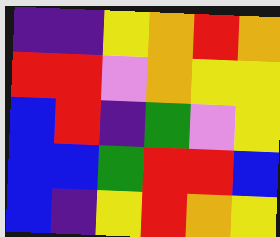[["indigo", "indigo", "yellow", "orange", "red", "orange"], ["red", "red", "violet", "orange", "yellow", "yellow"], ["blue", "red", "indigo", "green", "violet", "yellow"], ["blue", "blue", "green", "red", "red", "blue"], ["blue", "indigo", "yellow", "red", "orange", "yellow"]]